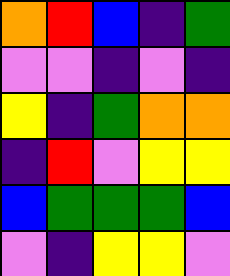[["orange", "red", "blue", "indigo", "green"], ["violet", "violet", "indigo", "violet", "indigo"], ["yellow", "indigo", "green", "orange", "orange"], ["indigo", "red", "violet", "yellow", "yellow"], ["blue", "green", "green", "green", "blue"], ["violet", "indigo", "yellow", "yellow", "violet"]]